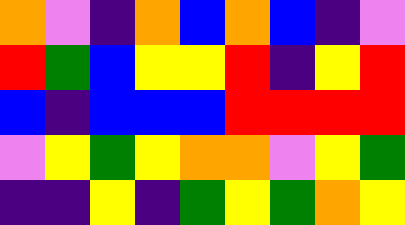[["orange", "violet", "indigo", "orange", "blue", "orange", "blue", "indigo", "violet"], ["red", "green", "blue", "yellow", "yellow", "red", "indigo", "yellow", "red"], ["blue", "indigo", "blue", "blue", "blue", "red", "red", "red", "red"], ["violet", "yellow", "green", "yellow", "orange", "orange", "violet", "yellow", "green"], ["indigo", "indigo", "yellow", "indigo", "green", "yellow", "green", "orange", "yellow"]]